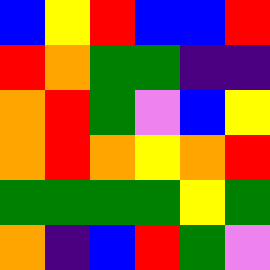[["blue", "yellow", "red", "blue", "blue", "red"], ["red", "orange", "green", "green", "indigo", "indigo"], ["orange", "red", "green", "violet", "blue", "yellow"], ["orange", "red", "orange", "yellow", "orange", "red"], ["green", "green", "green", "green", "yellow", "green"], ["orange", "indigo", "blue", "red", "green", "violet"]]